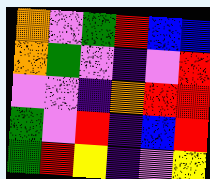[["orange", "violet", "green", "red", "blue", "blue"], ["orange", "green", "violet", "indigo", "violet", "red"], ["violet", "violet", "indigo", "orange", "red", "red"], ["green", "violet", "red", "indigo", "blue", "red"], ["green", "red", "yellow", "indigo", "violet", "yellow"]]